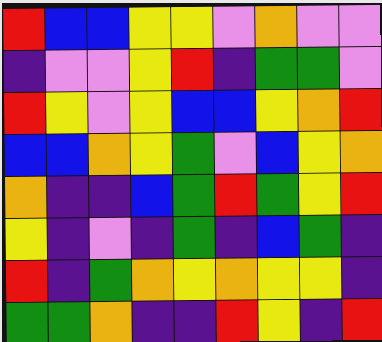[["red", "blue", "blue", "yellow", "yellow", "violet", "orange", "violet", "violet"], ["indigo", "violet", "violet", "yellow", "red", "indigo", "green", "green", "violet"], ["red", "yellow", "violet", "yellow", "blue", "blue", "yellow", "orange", "red"], ["blue", "blue", "orange", "yellow", "green", "violet", "blue", "yellow", "orange"], ["orange", "indigo", "indigo", "blue", "green", "red", "green", "yellow", "red"], ["yellow", "indigo", "violet", "indigo", "green", "indigo", "blue", "green", "indigo"], ["red", "indigo", "green", "orange", "yellow", "orange", "yellow", "yellow", "indigo"], ["green", "green", "orange", "indigo", "indigo", "red", "yellow", "indigo", "red"]]